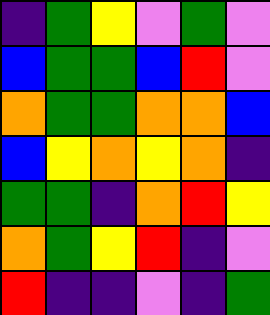[["indigo", "green", "yellow", "violet", "green", "violet"], ["blue", "green", "green", "blue", "red", "violet"], ["orange", "green", "green", "orange", "orange", "blue"], ["blue", "yellow", "orange", "yellow", "orange", "indigo"], ["green", "green", "indigo", "orange", "red", "yellow"], ["orange", "green", "yellow", "red", "indigo", "violet"], ["red", "indigo", "indigo", "violet", "indigo", "green"]]